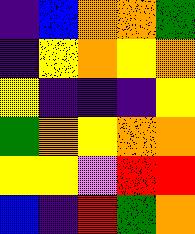[["indigo", "blue", "orange", "orange", "green"], ["indigo", "yellow", "orange", "yellow", "orange"], ["yellow", "indigo", "indigo", "indigo", "yellow"], ["green", "orange", "yellow", "orange", "orange"], ["yellow", "yellow", "violet", "red", "red"], ["blue", "indigo", "red", "green", "orange"]]